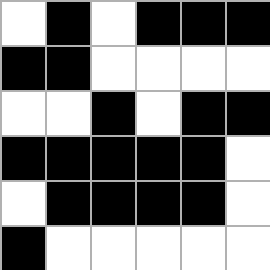[["white", "black", "white", "black", "black", "black"], ["black", "black", "white", "white", "white", "white"], ["white", "white", "black", "white", "black", "black"], ["black", "black", "black", "black", "black", "white"], ["white", "black", "black", "black", "black", "white"], ["black", "white", "white", "white", "white", "white"]]